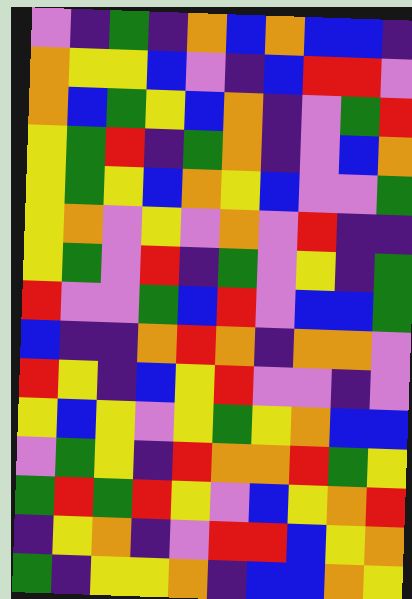[["violet", "indigo", "green", "indigo", "orange", "blue", "orange", "blue", "blue", "indigo"], ["orange", "yellow", "yellow", "blue", "violet", "indigo", "blue", "red", "red", "violet"], ["orange", "blue", "green", "yellow", "blue", "orange", "indigo", "violet", "green", "red"], ["yellow", "green", "red", "indigo", "green", "orange", "indigo", "violet", "blue", "orange"], ["yellow", "green", "yellow", "blue", "orange", "yellow", "blue", "violet", "violet", "green"], ["yellow", "orange", "violet", "yellow", "violet", "orange", "violet", "red", "indigo", "indigo"], ["yellow", "green", "violet", "red", "indigo", "green", "violet", "yellow", "indigo", "green"], ["red", "violet", "violet", "green", "blue", "red", "violet", "blue", "blue", "green"], ["blue", "indigo", "indigo", "orange", "red", "orange", "indigo", "orange", "orange", "violet"], ["red", "yellow", "indigo", "blue", "yellow", "red", "violet", "violet", "indigo", "violet"], ["yellow", "blue", "yellow", "violet", "yellow", "green", "yellow", "orange", "blue", "blue"], ["violet", "green", "yellow", "indigo", "red", "orange", "orange", "red", "green", "yellow"], ["green", "red", "green", "red", "yellow", "violet", "blue", "yellow", "orange", "red"], ["indigo", "yellow", "orange", "indigo", "violet", "red", "red", "blue", "yellow", "orange"], ["green", "indigo", "yellow", "yellow", "orange", "indigo", "blue", "blue", "orange", "yellow"]]